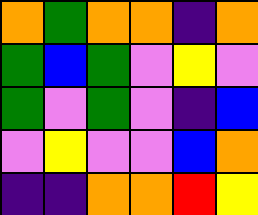[["orange", "green", "orange", "orange", "indigo", "orange"], ["green", "blue", "green", "violet", "yellow", "violet"], ["green", "violet", "green", "violet", "indigo", "blue"], ["violet", "yellow", "violet", "violet", "blue", "orange"], ["indigo", "indigo", "orange", "orange", "red", "yellow"]]